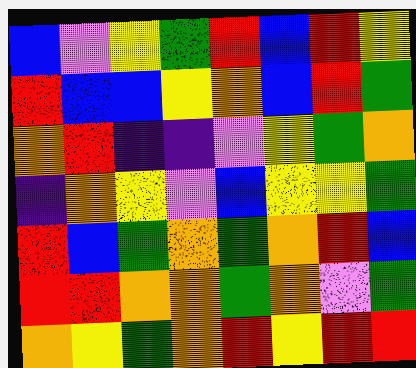[["blue", "violet", "yellow", "green", "red", "blue", "red", "yellow"], ["red", "blue", "blue", "yellow", "orange", "blue", "red", "green"], ["orange", "red", "indigo", "indigo", "violet", "yellow", "green", "orange"], ["indigo", "orange", "yellow", "violet", "blue", "yellow", "yellow", "green"], ["red", "blue", "green", "orange", "green", "orange", "red", "blue"], ["red", "red", "orange", "orange", "green", "orange", "violet", "green"], ["orange", "yellow", "green", "orange", "red", "yellow", "red", "red"]]